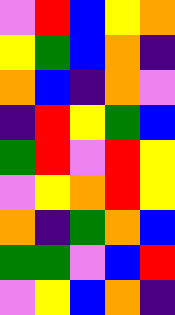[["violet", "red", "blue", "yellow", "orange"], ["yellow", "green", "blue", "orange", "indigo"], ["orange", "blue", "indigo", "orange", "violet"], ["indigo", "red", "yellow", "green", "blue"], ["green", "red", "violet", "red", "yellow"], ["violet", "yellow", "orange", "red", "yellow"], ["orange", "indigo", "green", "orange", "blue"], ["green", "green", "violet", "blue", "red"], ["violet", "yellow", "blue", "orange", "indigo"]]